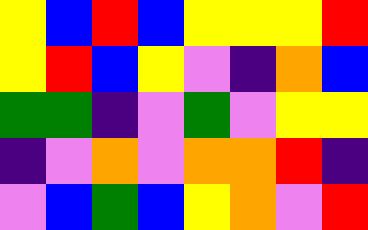[["yellow", "blue", "red", "blue", "yellow", "yellow", "yellow", "red"], ["yellow", "red", "blue", "yellow", "violet", "indigo", "orange", "blue"], ["green", "green", "indigo", "violet", "green", "violet", "yellow", "yellow"], ["indigo", "violet", "orange", "violet", "orange", "orange", "red", "indigo"], ["violet", "blue", "green", "blue", "yellow", "orange", "violet", "red"]]